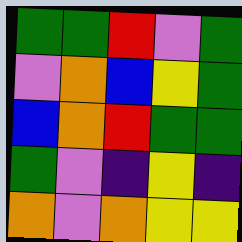[["green", "green", "red", "violet", "green"], ["violet", "orange", "blue", "yellow", "green"], ["blue", "orange", "red", "green", "green"], ["green", "violet", "indigo", "yellow", "indigo"], ["orange", "violet", "orange", "yellow", "yellow"]]